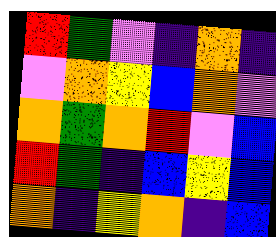[["red", "green", "violet", "indigo", "orange", "indigo"], ["violet", "orange", "yellow", "blue", "orange", "violet"], ["orange", "green", "orange", "red", "violet", "blue"], ["red", "green", "indigo", "blue", "yellow", "blue"], ["orange", "indigo", "yellow", "orange", "indigo", "blue"]]